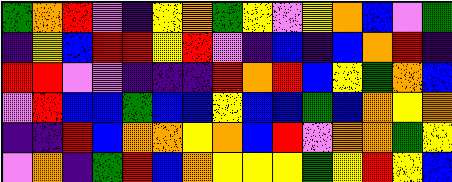[["green", "orange", "red", "violet", "indigo", "yellow", "orange", "green", "yellow", "violet", "yellow", "orange", "blue", "violet", "green"], ["indigo", "yellow", "blue", "red", "red", "yellow", "red", "violet", "indigo", "blue", "indigo", "blue", "orange", "red", "indigo"], ["red", "red", "violet", "violet", "indigo", "indigo", "indigo", "red", "orange", "red", "blue", "yellow", "green", "orange", "blue"], ["violet", "red", "blue", "blue", "green", "blue", "blue", "yellow", "blue", "blue", "green", "blue", "orange", "yellow", "orange"], ["indigo", "indigo", "red", "blue", "orange", "orange", "yellow", "orange", "blue", "red", "violet", "orange", "orange", "green", "yellow"], ["violet", "orange", "indigo", "green", "red", "blue", "orange", "yellow", "yellow", "yellow", "green", "yellow", "red", "yellow", "blue"]]